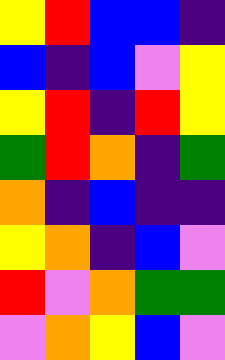[["yellow", "red", "blue", "blue", "indigo"], ["blue", "indigo", "blue", "violet", "yellow"], ["yellow", "red", "indigo", "red", "yellow"], ["green", "red", "orange", "indigo", "green"], ["orange", "indigo", "blue", "indigo", "indigo"], ["yellow", "orange", "indigo", "blue", "violet"], ["red", "violet", "orange", "green", "green"], ["violet", "orange", "yellow", "blue", "violet"]]